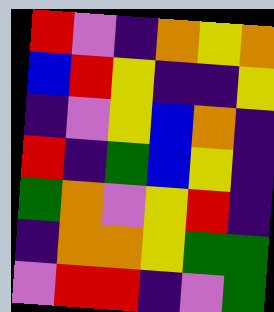[["red", "violet", "indigo", "orange", "yellow", "orange"], ["blue", "red", "yellow", "indigo", "indigo", "yellow"], ["indigo", "violet", "yellow", "blue", "orange", "indigo"], ["red", "indigo", "green", "blue", "yellow", "indigo"], ["green", "orange", "violet", "yellow", "red", "indigo"], ["indigo", "orange", "orange", "yellow", "green", "green"], ["violet", "red", "red", "indigo", "violet", "green"]]